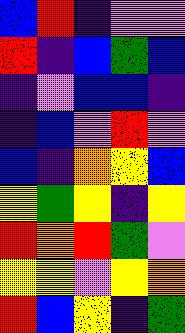[["blue", "red", "indigo", "violet", "violet"], ["red", "indigo", "blue", "green", "blue"], ["indigo", "violet", "blue", "blue", "indigo"], ["indigo", "blue", "violet", "red", "violet"], ["blue", "indigo", "orange", "yellow", "blue"], ["yellow", "green", "yellow", "indigo", "yellow"], ["red", "orange", "red", "green", "violet"], ["yellow", "yellow", "violet", "yellow", "orange"], ["red", "blue", "yellow", "indigo", "green"]]